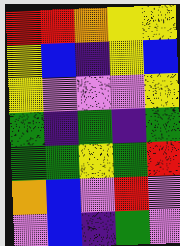[["red", "red", "orange", "yellow", "yellow"], ["yellow", "blue", "indigo", "yellow", "blue"], ["yellow", "violet", "violet", "violet", "yellow"], ["green", "indigo", "green", "indigo", "green"], ["green", "green", "yellow", "green", "red"], ["orange", "blue", "violet", "red", "violet"], ["violet", "blue", "indigo", "green", "violet"]]